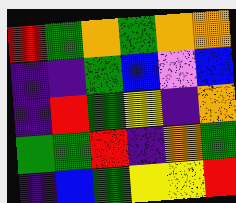[["red", "green", "orange", "green", "orange", "orange"], ["indigo", "indigo", "green", "blue", "violet", "blue"], ["indigo", "red", "green", "yellow", "indigo", "orange"], ["green", "green", "red", "indigo", "orange", "green"], ["indigo", "blue", "green", "yellow", "yellow", "red"]]